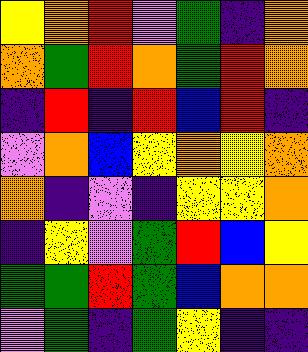[["yellow", "orange", "red", "violet", "green", "indigo", "orange"], ["orange", "green", "red", "orange", "green", "red", "orange"], ["indigo", "red", "indigo", "red", "blue", "red", "indigo"], ["violet", "orange", "blue", "yellow", "orange", "yellow", "orange"], ["orange", "indigo", "violet", "indigo", "yellow", "yellow", "orange"], ["indigo", "yellow", "violet", "green", "red", "blue", "yellow"], ["green", "green", "red", "green", "blue", "orange", "orange"], ["violet", "green", "indigo", "green", "yellow", "indigo", "indigo"]]